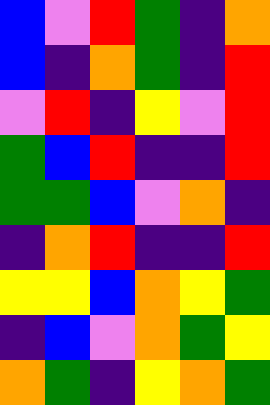[["blue", "violet", "red", "green", "indigo", "orange"], ["blue", "indigo", "orange", "green", "indigo", "red"], ["violet", "red", "indigo", "yellow", "violet", "red"], ["green", "blue", "red", "indigo", "indigo", "red"], ["green", "green", "blue", "violet", "orange", "indigo"], ["indigo", "orange", "red", "indigo", "indigo", "red"], ["yellow", "yellow", "blue", "orange", "yellow", "green"], ["indigo", "blue", "violet", "orange", "green", "yellow"], ["orange", "green", "indigo", "yellow", "orange", "green"]]